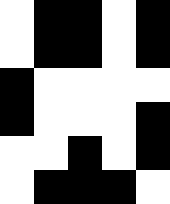[["white", "black", "black", "white", "black"], ["white", "black", "black", "white", "black"], ["black", "white", "white", "white", "white"], ["black", "white", "white", "white", "black"], ["white", "white", "black", "white", "black"], ["white", "black", "black", "black", "white"]]